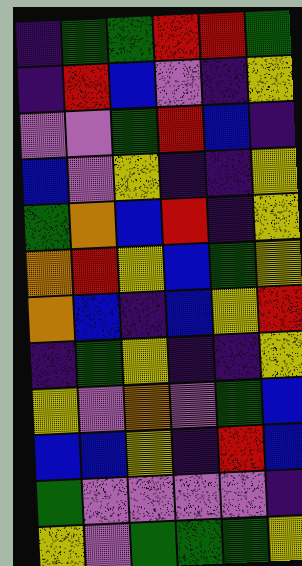[["indigo", "green", "green", "red", "red", "green"], ["indigo", "red", "blue", "violet", "indigo", "yellow"], ["violet", "violet", "green", "red", "blue", "indigo"], ["blue", "violet", "yellow", "indigo", "indigo", "yellow"], ["green", "orange", "blue", "red", "indigo", "yellow"], ["orange", "red", "yellow", "blue", "green", "yellow"], ["orange", "blue", "indigo", "blue", "yellow", "red"], ["indigo", "green", "yellow", "indigo", "indigo", "yellow"], ["yellow", "violet", "orange", "violet", "green", "blue"], ["blue", "blue", "yellow", "indigo", "red", "blue"], ["green", "violet", "violet", "violet", "violet", "indigo"], ["yellow", "violet", "green", "green", "green", "yellow"]]